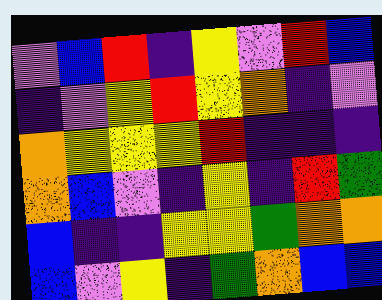[["violet", "blue", "red", "indigo", "yellow", "violet", "red", "blue"], ["indigo", "violet", "yellow", "red", "yellow", "orange", "indigo", "violet"], ["orange", "yellow", "yellow", "yellow", "red", "indigo", "indigo", "indigo"], ["orange", "blue", "violet", "indigo", "yellow", "indigo", "red", "green"], ["blue", "indigo", "indigo", "yellow", "yellow", "green", "orange", "orange"], ["blue", "violet", "yellow", "indigo", "green", "orange", "blue", "blue"]]